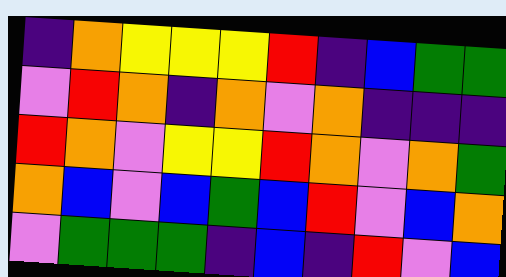[["indigo", "orange", "yellow", "yellow", "yellow", "red", "indigo", "blue", "green", "green"], ["violet", "red", "orange", "indigo", "orange", "violet", "orange", "indigo", "indigo", "indigo"], ["red", "orange", "violet", "yellow", "yellow", "red", "orange", "violet", "orange", "green"], ["orange", "blue", "violet", "blue", "green", "blue", "red", "violet", "blue", "orange"], ["violet", "green", "green", "green", "indigo", "blue", "indigo", "red", "violet", "blue"]]